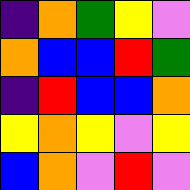[["indigo", "orange", "green", "yellow", "violet"], ["orange", "blue", "blue", "red", "green"], ["indigo", "red", "blue", "blue", "orange"], ["yellow", "orange", "yellow", "violet", "yellow"], ["blue", "orange", "violet", "red", "violet"]]